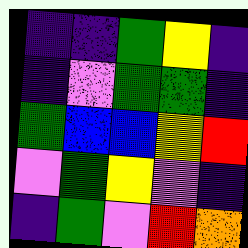[["indigo", "indigo", "green", "yellow", "indigo"], ["indigo", "violet", "green", "green", "indigo"], ["green", "blue", "blue", "yellow", "red"], ["violet", "green", "yellow", "violet", "indigo"], ["indigo", "green", "violet", "red", "orange"]]